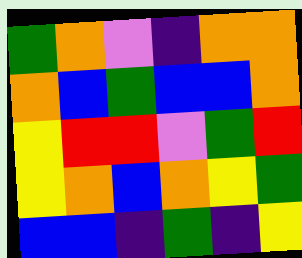[["green", "orange", "violet", "indigo", "orange", "orange"], ["orange", "blue", "green", "blue", "blue", "orange"], ["yellow", "red", "red", "violet", "green", "red"], ["yellow", "orange", "blue", "orange", "yellow", "green"], ["blue", "blue", "indigo", "green", "indigo", "yellow"]]